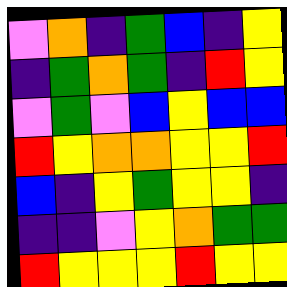[["violet", "orange", "indigo", "green", "blue", "indigo", "yellow"], ["indigo", "green", "orange", "green", "indigo", "red", "yellow"], ["violet", "green", "violet", "blue", "yellow", "blue", "blue"], ["red", "yellow", "orange", "orange", "yellow", "yellow", "red"], ["blue", "indigo", "yellow", "green", "yellow", "yellow", "indigo"], ["indigo", "indigo", "violet", "yellow", "orange", "green", "green"], ["red", "yellow", "yellow", "yellow", "red", "yellow", "yellow"]]